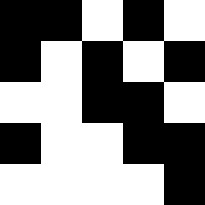[["black", "black", "white", "black", "white"], ["black", "white", "black", "white", "black"], ["white", "white", "black", "black", "white"], ["black", "white", "white", "black", "black"], ["white", "white", "white", "white", "black"]]